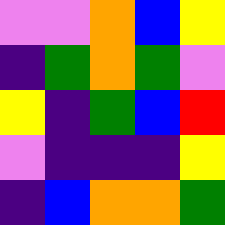[["violet", "violet", "orange", "blue", "yellow"], ["indigo", "green", "orange", "green", "violet"], ["yellow", "indigo", "green", "blue", "red"], ["violet", "indigo", "indigo", "indigo", "yellow"], ["indigo", "blue", "orange", "orange", "green"]]